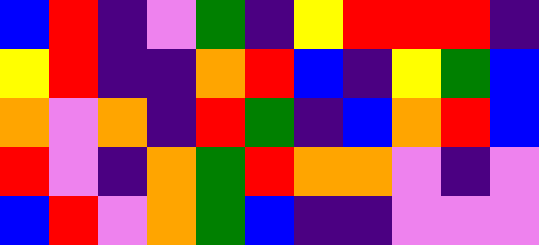[["blue", "red", "indigo", "violet", "green", "indigo", "yellow", "red", "red", "red", "indigo"], ["yellow", "red", "indigo", "indigo", "orange", "red", "blue", "indigo", "yellow", "green", "blue"], ["orange", "violet", "orange", "indigo", "red", "green", "indigo", "blue", "orange", "red", "blue"], ["red", "violet", "indigo", "orange", "green", "red", "orange", "orange", "violet", "indigo", "violet"], ["blue", "red", "violet", "orange", "green", "blue", "indigo", "indigo", "violet", "violet", "violet"]]